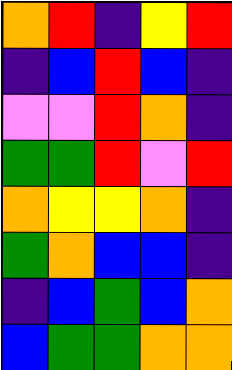[["orange", "red", "indigo", "yellow", "red"], ["indigo", "blue", "red", "blue", "indigo"], ["violet", "violet", "red", "orange", "indigo"], ["green", "green", "red", "violet", "red"], ["orange", "yellow", "yellow", "orange", "indigo"], ["green", "orange", "blue", "blue", "indigo"], ["indigo", "blue", "green", "blue", "orange"], ["blue", "green", "green", "orange", "orange"]]